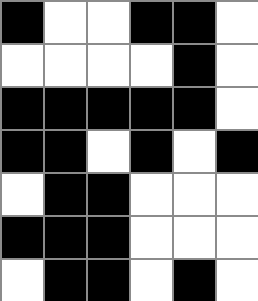[["black", "white", "white", "black", "black", "white"], ["white", "white", "white", "white", "black", "white"], ["black", "black", "black", "black", "black", "white"], ["black", "black", "white", "black", "white", "black"], ["white", "black", "black", "white", "white", "white"], ["black", "black", "black", "white", "white", "white"], ["white", "black", "black", "white", "black", "white"]]